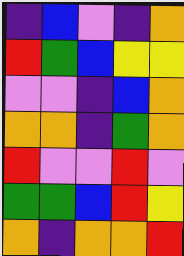[["indigo", "blue", "violet", "indigo", "orange"], ["red", "green", "blue", "yellow", "yellow"], ["violet", "violet", "indigo", "blue", "orange"], ["orange", "orange", "indigo", "green", "orange"], ["red", "violet", "violet", "red", "violet"], ["green", "green", "blue", "red", "yellow"], ["orange", "indigo", "orange", "orange", "red"]]